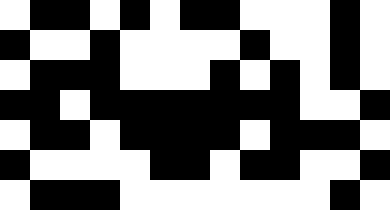[["white", "black", "black", "white", "black", "white", "black", "black", "white", "white", "white", "black", "white"], ["black", "white", "white", "black", "white", "white", "white", "white", "black", "white", "white", "black", "white"], ["white", "black", "black", "black", "white", "white", "white", "black", "white", "black", "white", "black", "white"], ["black", "black", "white", "black", "black", "black", "black", "black", "black", "black", "white", "white", "black"], ["white", "black", "black", "white", "black", "black", "black", "black", "white", "black", "black", "black", "white"], ["black", "white", "white", "white", "white", "black", "black", "white", "black", "black", "white", "white", "black"], ["white", "black", "black", "black", "white", "white", "white", "white", "white", "white", "white", "black", "white"]]